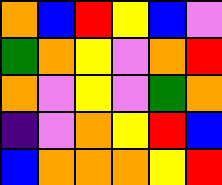[["orange", "blue", "red", "yellow", "blue", "violet"], ["green", "orange", "yellow", "violet", "orange", "red"], ["orange", "violet", "yellow", "violet", "green", "orange"], ["indigo", "violet", "orange", "yellow", "red", "blue"], ["blue", "orange", "orange", "orange", "yellow", "red"]]